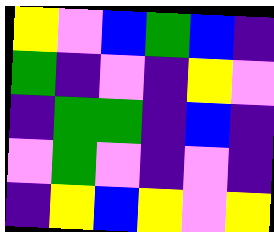[["yellow", "violet", "blue", "green", "blue", "indigo"], ["green", "indigo", "violet", "indigo", "yellow", "violet"], ["indigo", "green", "green", "indigo", "blue", "indigo"], ["violet", "green", "violet", "indigo", "violet", "indigo"], ["indigo", "yellow", "blue", "yellow", "violet", "yellow"]]